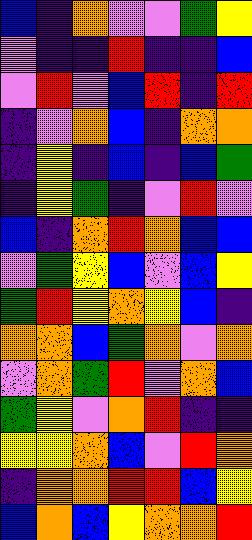[["blue", "indigo", "orange", "violet", "violet", "green", "yellow"], ["violet", "indigo", "indigo", "red", "indigo", "indigo", "blue"], ["violet", "red", "violet", "blue", "red", "indigo", "red"], ["indigo", "violet", "orange", "blue", "indigo", "orange", "orange"], ["indigo", "yellow", "indigo", "blue", "indigo", "blue", "green"], ["indigo", "yellow", "green", "indigo", "violet", "red", "violet"], ["blue", "indigo", "orange", "red", "orange", "blue", "blue"], ["violet", "green", "yellow", "blue", "violet", "blue", "yellow"], ["green", "red", "yellow", "orange", "yellow", "blue", "indigo"], ["orange", "orange", "blue", "green", "orange", "violet", "orange"], ["violet", "orange", "green", "red", "violet", "orange", "blue"], ["green", "yellow", "violet", "orange", "red", "indigo", "indigo"], ["yellow", "yellow", "orange", "blue", "violet", "red", "orange"], ["indigo", "orange", "orange", "red", "red", "blue", "yellow"], ["blue", "orange", "blue", "yellow", "orange", "orange", "red"]]